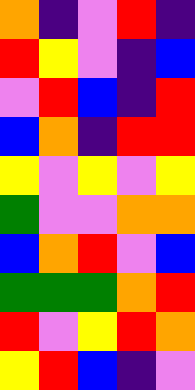[["orange", "indigo", "violet", "red", "indigo"], ["red", "yellow", "violet", "indigo", "blue"], ["violet", "red", "blue", "indigo", "red"], ["blue", "orange", "indigo", "red", "red"], ["yellow", "violet", "yellow", "violet", "yellow"], ["green", "violet", "violet", "orange", "orange"], ["blue", "orange", "red", "violet", "blue"], ["green", "green", "green", "orange", "red"], ["red", "violet", "yellow", "red", "orange"], ["yellow", "red", "blue", "indigo", "violet"]]